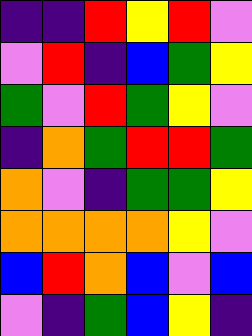[["indigo", "indigo", "red", "yellow", "red", "violet"], ["violet", "red", "indigo", "blue", "green", "yellow"], ["green", "violet", "red", "green", "yellow", "violet"], ["indigo", "orange", "green", "red", "red", "green"], ["orange", "violet", "indigo", "green", "green", "yellow"], ["orange", "orange", "orange", "orange", "yellow", "violet"], ["blue", "red", "orange", "blue", "violet", "blue"], ["violet", "indigo", "green", "blue", "yellow", "indigo"]]